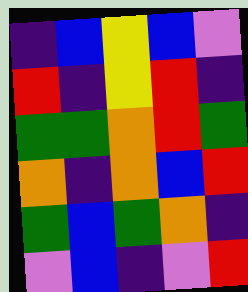[["indigo", "blue", "yellow", "blue", "violet"], ["red", "indigo", "yellow", "red", "indigo"], ["green", "green", "orange", "red", "green"], ["orange", "indigo", "orange", "blue", "red"], ["green", "blue", "green", "orange", "indigo"], ["violet", "blue", "indigo", "violet", "red"]]